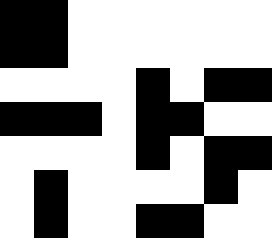[["black", "black", "white", "white", "white", "white", "white", "white"], ["black", "black", "white", "white", "white", "white", "white", "white"], ["white", "white", "white", "white", "black", "white", "black", "black"], ["black", "black", "black", "white", "black", "black", "white", "white"], ["white", "white", "white", "white", "black", "white", "black", "black"], ["white", "black", "white", "white", "white", "white", "black", "white"], ["white", "black", "white", "white", "black", "black", "white", "white"]]